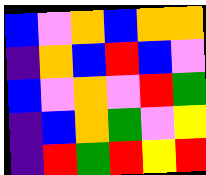[["blue", "violet", "orange", "blue", "orange", "orange"], ["indigo", "orange", "blue", "red", "blue", "violet"], ["blue", "violet", "orange", "violet", "red", "green"], ["indigo", "blue", "orange", "green", "violet", "yellow"], ["indigo", "red", "green", "red", "yellow", "red"]]